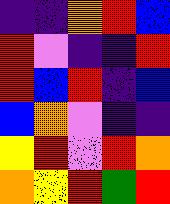[["indigo", "indigo", "orange", "red", "blue"], ["red", "violet", "indigo", "indigo", "red"], ["red", "blue", "red", "indigo", "blue"], ["blue", "orange", "violet", "indigo", "indigo"], ["yellow", "red", "violet", "red", "orange"], ["orange", "yellow", "red", "green", "red"]]